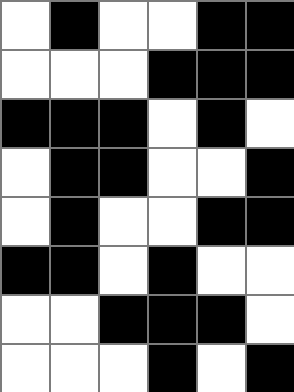[["white", "black", "white", "white", "black", "black"], ["white", "white", "white", "black", "black", "black"], ["black", "black", "black", "white", "black", "white"], ["white", "black", "black", "white", "white", "black"], ["white", "black", "white", "white", "black", "black"], ["black", "black", "white", "black", "white", "white"], ["white", "white", "black", "black", "black", "white"], ["white", "white", "white", "black", "white", "black"]]